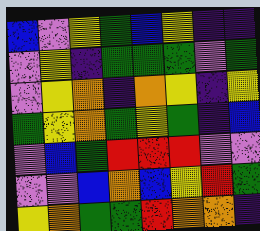[["blue", "violet", "yellow", "green", "blue", "yellow", "indigo", "indigo"], ["violet", "yellow", "indigo", "green", "green", "green", "violet", "green"], ["violet", "yellow", "orange", "indigo", "orange", "yellow", "indigo", "yellow"], ["green", "yellow", "orange", "green", "yellow", "green", "indigo", "blue"], ["violet", "blue", "green", "red", "red", "red", "violet", "violet"], ["violet", "violet", "blue", "orange", "blue", "yellow", "red", "green"], ["yellow", "orange", "green", "green", "red", "orange", "orange", "indigo"]]